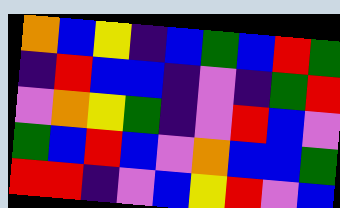[["orange", "blue", "yellow", "indigo", "blue", "green", "blue", "red", "green"], ["indigo", "red", "blue", "blue", "indigo", "violet", "indigo", "green", "red"], ["violet", "orange", "yellow", "green", "indigo", "violet", "red", "blue", "violet"], ["green", "blue", "red", "blue", "violet", "orange", "blue", "blue", "green"], ["red", "red", "indigo", "violet", "blue", "yellow", "red", "violet", "blue"]]